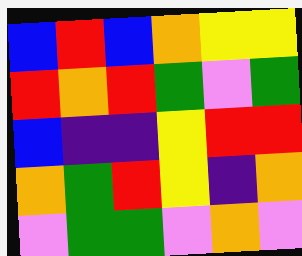[["blue", "red", "blue", "orange", "yellow", "yellow"], ["red", "orange", "red", "green", "violet", "green"], ["blue", "indigo", "indigo", "yellow", "red", "red"], ["orange", "green", "red", "yellow", "indigo", "orange"], ["violet", "green", "green", "violet", "orange", "violet"]]